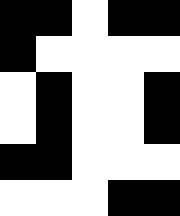[["black", "black", "white", "black", "black"], ["black", "white", "white", "white", "white"], ["white", "black", "white", "white", "black"], ["white", "black", "white", "white", "black"], ["black", "black", "white", "white", "white"], ["white", "white", "white", "black", "black"]]